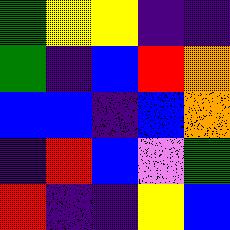[["green", "yellow", "yellow", "indigo", "indigo"], ["green", "indigo", "blue", "red", "orange"], ["blue", "blue", "indigo", "blue", "orange"], ["indigo", "red", "blue", "violet", "green"], ["red", "indigo", "indigo", "yellow", "blue"]]